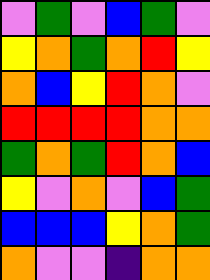[["violet", "green", "violet", "blue", "green", "violet"], ["yellow", "orange", "green", "orange", "red", "yellow"], ["orange", "blue", "yellow", "red", "orange", "violet"], ["red", "red", "red", "red", "orange", "orange"], ["green", "orange", "green", "red", "orange", "blue"], ["yellow", "violet", "orange", "violet", "blue", "green"], ["blue", "blue", "blue", "yellow", "orange", "green"], ["orange", "violet", "violet", "indigo", "orange", "orange"]]